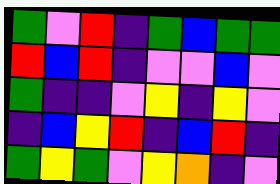[["green", "violet", "red", "indigo", "green", "blue", "green", "green"], ["red", "blue", "red", "indigo", "violet", "violet", "blue", "violet"], ["green", "indigo", "indigo", "violet", "yellow", "indigo", "yellow", "violet"], ["indigo", "blue", "yellow", "red", "indigo", "blue", "red", "indigo"], ["green", "yellow", "green", "violet", "yellow", "orange", "indigo", "violet"]]